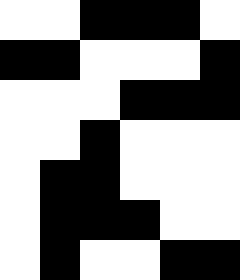[["white", "white", "black", "black", "black", "white"], ["black", "black", "white", "white", "white", "black"], ["white", "white", "white", "black", "black", "black"], ["white", "white", "black", "white", "white", "white"], ["white", "black", "black", "white", "white", "white"], ["white", "black", "black", "black", "white", "white"], ["white", "black", "white", "white", "black", "black"]]